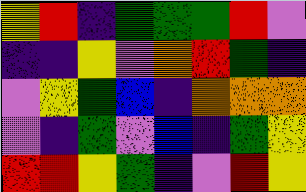[["yellow", "red", "indigo", "green", "green", "green", "red", "violet"], ["indigo", "indigo", "yellow", "violet", "orange", "red", "green", "indigo"], ["violet", "yellow", "green", "blue", "indigo", "orange", "orange", "orange"], ["violet", "indigo", "green", "violet", "blue", "indigo", "green", "yellow"], ["red", "red", "yellow", "green", "indigo", "violet", "red", "yellow"]]